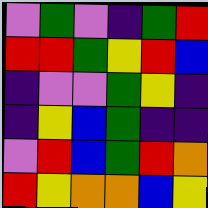[["violet", "green", "violet", "indigo", "green", "red"], ["red", "red", "green", "yellow", "red", "blue"], ["indigo", "violet", "violet", "green", "yellow", "indigo"], ["indigo", "yellow", "blue", "green", "indigo", "indigo"], ["violet", "red", "blue", "green", "red", "orange"], ["red", "yellow", "orange", "orange", "blue", "yellow"]]